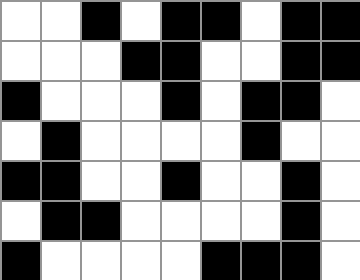[["white", "white", "black", "white", "black", "black", "white", "black", "black"], ["white", "white", "white", "black", "black", "white", "white", "black", "black"], ["black", "white", "white", "white", "black", "white", "black", "black", "white"], ["white", "black", "white", "white", "white", "white", "black", "white", "white"], ["black", "black", "white", "white", "black", "white", "white", "black", "white"], ["white", "black", "black", "white", "white", "white", "white", "black", "white"], ["black", "white", "white", "white", "white", "black", "black", "black", "white"]]